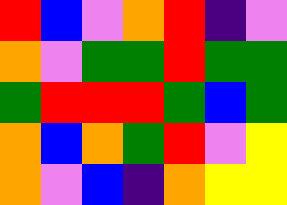[["red", "blue", "violet", "orange", "red", "indigo", "violet"], ["orange", "violet", "green", "green", "red", "green", "green"], ["green", "red", "red", "red", "green", "blue", "green"], ["orange", "blue", "orange", "green", "red", "violet", "yellow"], ["orange", "violet", "blue", "indigo", "orange", "yellow", "yellow"]]